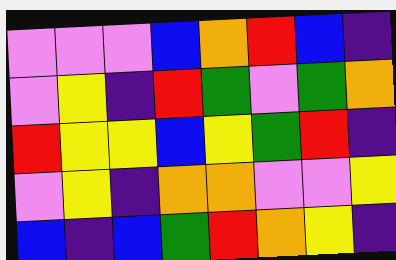[["violet", "violet", "violet", "blue", "orange", "red", "blue", "indigo"], ["violet", "yellow", "indigo", "red", "green", "violet", "green", "orange"], ["red", "yellow", "yellow", "blue", "yellow", "green", "red", "indigo"], ["violet", "yellow", "indigo", "orange", "orange", "violet", "violet", "yellow"], ["blue", "indigo", "blue", "green", "red", "orange", "yellow", "indigo"]]